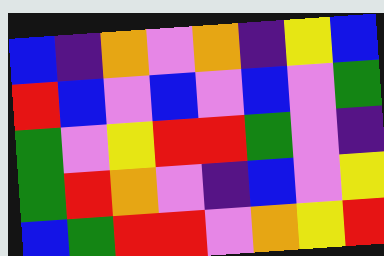[["blue", "indigo", "orange", "violet", "orange", "indigo", "yellow", "blue"], ["red", "blue", "violet", "blue", "violet", "blue", "violet", "green"], ["green", "violet", "yellow", "red", "red", "green", "violet", "indigo"], ["green", "red", "orange", "violet", "indigo", "blue", "violet", "yellow"], ["blue", "green", "red", "red", "violet", "orange", "yellow", "red"]]